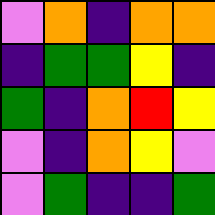[["violet", "orange", "indigo", "orange", "orange"], ["indigo", "green", "green", "yellow", "indigo"], ["green", "indigo", "orange", "red", "yellow"], ["violet", "indigo", "orange", "yellow", "violet"], ["violet", "green", "indigo", "indigo", "green"]]